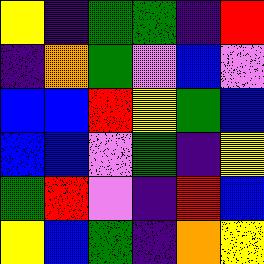[["yellow", "indigo", "green", "green", "indigo", "red"], ["indigo", "orange", "green", "violet", "blue", "violet"], ["blue", "blue", "red", "yellow", "green", "blue"], ["blue", "blue", "violet", "green", "indigo", "yellow"], ["green", "red", "violet", "indigo", "red", "blue"], ["yellow", "blue", "green", "indigo", "orange", "yellow"]]